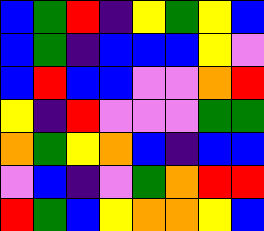[["blue", "green", "red", "indigo", "yellow", "green", "yellow", "blue"], ["blue", "green", "indigo", "blue", "blue", "blue", "yellow", "violet"], ["blue", "red", "blue", "blue", "violet", "violet", "orange", "red"], ["yellow", "indigo", "red", "violet", "violet", "violet", "green", "green"], ["orange", "green", "yellow", "orange", "blue", "indigo", "blue", "blue"], ["violet", "blue", "indigo", "violet", "green", "orange", "red", "red"], ["red", "green", "blue", "yellow", "orange", "orange", "yellow", "blue"]]